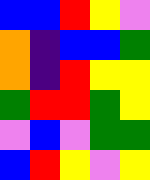[["blue", "blue", "red", "yellow", "violet"], ["orange", "indigo", "blue", "blue", "green"], ["orange", "indigo", "red", "yellow", "yellow"], ["green", "red", "red", "green", "yellow"], ["violet", "blue", "violet", "green", "green"], ["blue", "red", "yellow", "violet", "yellow"]]